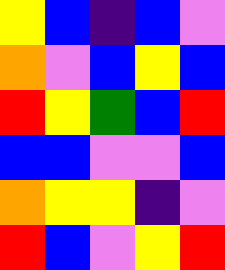[["yellow", "blue", "indigo", "blue", "violet"], ["orange", "violet", "blue", "yellow", "blue"], ["red", "yellow", "green", "blue", "red"], ["blue", "blue", "violet", "violet", "blue"], ["orange", "yellow", "yellow", "indigo", "violet"], ["red", "blue", "violet", "yellow", "red"]]